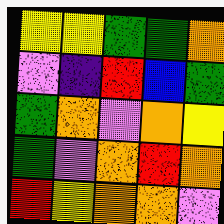[["yellow", "yellow", "green", "green", "orange"], ["violet", "indigo", "red", "blue", "green"], ["green", "orange", "violet", "orange", "yellow"], ["green", "violet", "orange", "red", "orange"], ["red", "yellow", "orange", "orange", "violet"]]